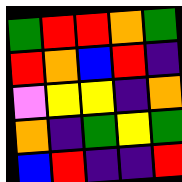[["green", "red", "red", "orange", "green"], ["red", "orange", "blue", "red", "indigo"], ["violet", "yellow", "yellow", "indigo", "orange"], ["orange", "indigo", "green", "yellow", "green"], ["blue", "red", "indigo", "indigo", "red"]]